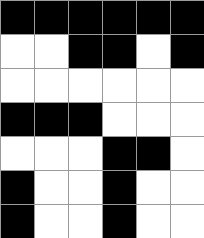[["black", "black", "black", "black", "black", "black"], ["white", "white", "black", "black", "white", "black"], ["white", "white", "white", "white", "white", "white"], ["black", "black", "black", "white", "white", "white"], ["white", "white", "white", "black", "black", "white"], ["black", "white", "white", "black", "white", "white"], ["black", "white", "white", "black", "white", "white"]]